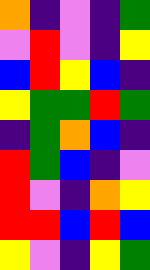[["orange", "indigo", "violet", "indigo", "green"], ["violet", "red", "violet", "indigo", "yellow"], ["blue", "red", "yellow", "blue", "indigo"], ["yellow", "green", "green", "red", "green"], ["indigo", "green", "orange", "blue", "indigo"], ["red", "green", "blue", "indigo", "violet"], ["red", "violet", "indigo", "orange", "yellow"], ["red", "red", "blue", "red", "blue"], ["yellow", "violet", "indigo", "yellow", "green"]]